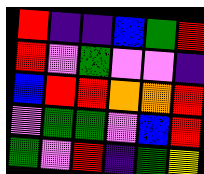[["red", "indigo", "indigo", "blue", "green", "red"], ["red", "violet", "green", "violet", "violet", "indigo"], ["blue", "red", "red", "orange", "orange", "red"], ["violet", "green", "green", "violet", "blue", "red"], ["green", "violet", "red", "indigo", "green", "yellow"]]